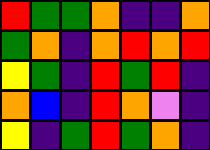[["red", "green", "green", "orange", "indigo", "indigo", "orange"], ["green", "orange", "indigo", "orange", "red", "orange", "red"], ["yellow", "green", "indigo", "red", "green", "red", "indigo"], ["orange", "blue", "indigo", "red", "orange", "violet", "indigo"], ["yellow", "indigo", "green", "red", "green", "orange", "indigo"]]